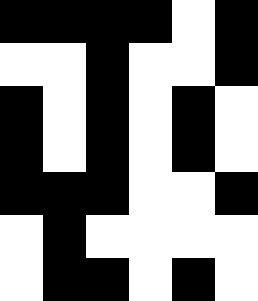[["black", "black", "black", "black", "white", "black"], ["white", "white", "black", "white", "white", "black"], ["black", "white", "black", "white", "black", "white"], ["black", "white", "black", "white", "black", "white"], ["black", "black", "black", "white", "white", "black"], ["white", "black", "white", "white", "white", "white"], ["white", "black", "black", "white", "black", "white"]]